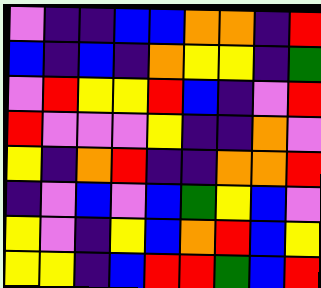[["violet", "indigo", "indigo", "blue", "blue", "orange", "orange", "indigo", "red"], ["blue", "indigo", "blue", "indigo", "orange", "yellow", "yellow", "indigo", "green"], ["violet", "red", "yellow", "yellow", "red", "blue", "indigo", "violet", "red"], ["red", "violet", "violet", "violet", "yellow", "indigo", "indigo", "orange", "violet"], ["yellow", "indigo", "orange", "red", "indigo", "indigo", "orange", "orange", "red"], ["indigo", "violet", "blue", "violet", "blue", "green", "yellow", "blue", "violet"], ["yellow", "violet", "indigo", "yellow", "blue", "orange", "red", "blue", "yellow"], ["yellow", "yellow", "indigo", "blue", "red", "red", "green", "blue", "red"]]